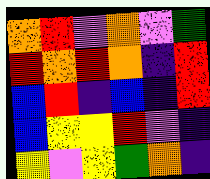[["orange", "red", "violet", "orange", "violet", "green"], ["red", "orange", "red", "orange", "indigo", "red"], ["blue", "red", "indigo", "blue", "indigo", "red"], ["blue", "yellow", "yellow", "red", "violet", "indigo"], ["yellow", "violet", "yellow", "green", "orange", "indigo"]]